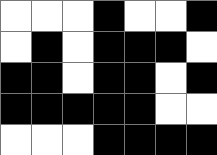[["white", "white", "white", "black", "white", "white", "black"], ["white", "black", "white", "black", "black", "black", "white"], ["black", "black", "white", "black", "black", "white", "black"], ["black", "black", "black", "black", "black", "white", "white"], ["white", "white", "white", "black", "black", "black", "black"]]